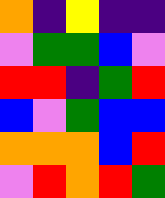[["orange", "indigo", "yellow", "indigo", "indigo"], ["violet", "green", "green", "blue", "violet"], ["red", "red", "indigo", "green", "red"], ["blue", "violet", "green", "blue", "blue"], ["orange", "orange", "orange", "blue", "red"], ["violet", "red", "orange", "red", "green"]]